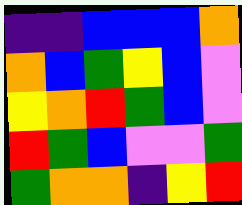[["indigo", "indigo", "blue", "blue", "blue", "orange"], ["orange", "blue", "green", "yellow", "blue", "violet"], ["yellow", "orange", "red", "green", "blue", "violet"], ["red", "green", "blue", "violet", "violet", "green"], ["green", "orange", "orange", "indigo", "yellow", "red"]]